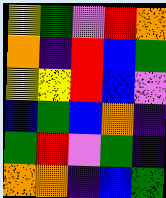[["yellow", "green", "violet", "red", "orange"], ["orange", "indigo", "red", "blue", "green"], ["yellow", "yellow", "red", "blue", "violet"], ["blue", "green", "blue", "orange", "indigo"], ["green", "red", "violet", "green", "indigo"], ["orange", "orange", "indigo", "blue", "green"]]